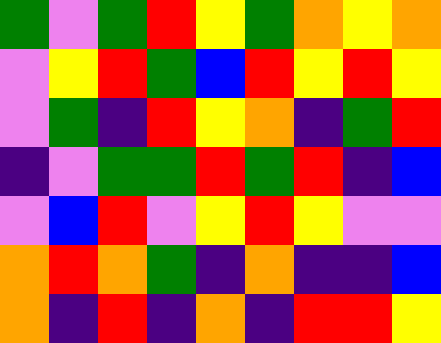[["green", "violet", "green", "red", "yellow", "green", "orange", "yellow", "orange"], ["violet", "yellow", "red", "green", "blue", "red", "yellow", "red", "yellow"], ["violet", "green", "indigo", "red", "yellow", "orange", "indigo", "green", "red"], ["indigo", "violet", "green", "green", "red", "green", "red", "indigo", "blue"], ["violet", "blue", "red", "violet", "yellow", "red", "yellow", "violet", "violet"], ["orange", "red", "orange", "green", "indigo", "orange", "indigo", "indigo", "blue"], ["orange", "indigo", "red", "indigo", "orange", "indigo", "red", "red", "yellow"]]